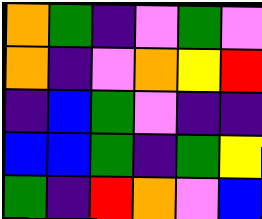[["orange", "green", "indigo", "violet", "green", "violet"], ["orange", "indigo", "violet", "orange", "yellow", "red"], ["indigo", "blue", "green", "violet", "indigo", "indigo"], ["blue", "blue", "green", "indigo", "green", "yellow"], ["green", "indigo", "red", "orange", "violet", "blue"]]